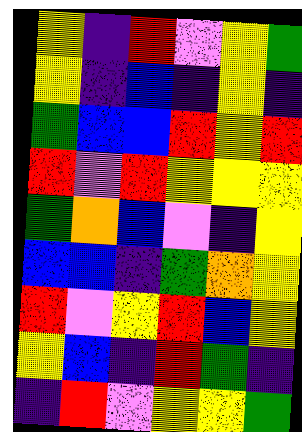[["yellow", "indigo", "red", "violet", "yellow", "green"], ["yellow", "indigo", "blue", "indigo", "yellow", "indigo"], ["green", "blue", "blue", "red", "yellow", "red"], ["red", "violet", "red", "yellow", "yellow", "yellow"], ["green", "orange", "blue", "violet", "indigo", "yellow"], ["blue", "blue", "indigo", "green", "orange", "yellow"], ["red", "violet", "yellow", "red", "blue", "yellow"], ["yellow", "blue", "indigo", "red", "green", "indigo"], ["indigo", "red", "violet", "yellow", "yellow", "green"]]